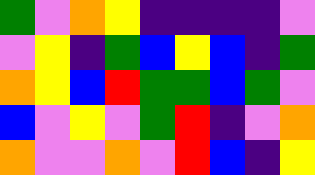[["green", "violet", "orange", "yellow", "indigo", "indigo", "indigo", "indigo", "violet"], ["violet", "yellow", "indigo", "green", "blue", "yellow", "blue", "indigo", "green"], ["orange", "yellow", "blue", "red", "green", "green", "blue", "green", "violet"], ["blue", "violet", "yellow", "violet", "green", "red", "indigo", "violet", "orange"], ["orange", "violet", "violet", "orange", "violet", "red", "blue", "indigo", "yellow"]]